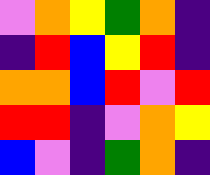[["violet", "orange", "yellow", "green", "orange", "indigo"], ["indigo", "red", "blue", "yellow", "red", "indigo"], ["orange", "orange", "blue", "red", "violet", "red"], ["red", "red", "indigo", "violet", "orange", "yellow"], ["blue", "violet", "indigo", "green", "orange", "indigo"]]